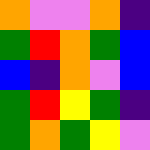[["orange", "violet", "violet", "orange", "indigo"], ["green", "red", "orange", "green", "blue"], ["blue", "indigo", "orange", "violet", "blue"], ["green", "red", "yellow", "green", "indigo"], ["green", "orange", "green", "yellow", "violet"]]